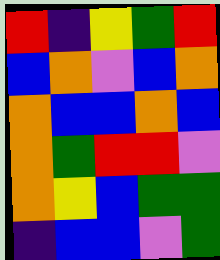[["red", "indigo", "yellow", "green", "red"], ["blue", "orange", "violet", "blue", "orange"], ["orange", "blue", "blue", "orange", "blue"], ["orange", "green", "red", "red", "violet"], ["orange", "yellow", "blue", "green", "green"], ["indigo", "blue", "blue", "violet", "green"]]